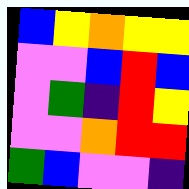[["blue", "yellow", "orange", "yellow", "yellow"], ["violet", "violet", "blue", "red", "blue"], ["violet", "green", "indigo", "red", "yellow"], ["violet", "violet", "orange", "red", "red"], ["green", "blue", "violet", "violet", "indigo"]]